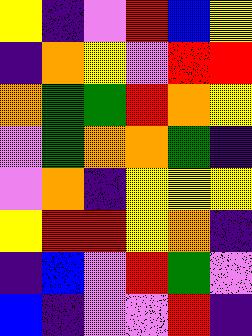[["yellow", "indigo", "violet", "red", "blue", "yellow"], ["indigo", "orange", "yellow", "violet", "red", "red"], ["orange", "green", "green", "red", "orange", "yellow"], ["violet", "green", "orange", "orange", "green", "indigo"], ["violet", "orange", "indigo", "yellow", "yellow", "yellow"], ["yellow", "red", "red", "yellow", "orange", "indigo"], ["indigo", "blue", "violet", "red", "green", "violet"], ["blue", "indigo", "violet", "violet", "red", "indigo"]]